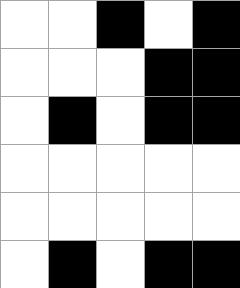[["white", "white", "black", "white", "black"], ["white", "white", "white", "black", "black"], ["white", "black", "white", "black", "black"], ["white", "white", "white", "white", "white"], ["white", "white", "white", "white", "white"], ["white", "black", "white", "black", "black"]]